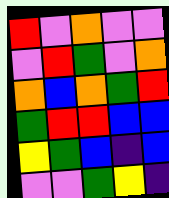[["red", "violet", "orange", "violet", "violet"], ["violet", "red", "green", "violet", "orange"], ["orange", "blue", "orange", "green", "red"], ["green", "red", "red", "blue", "blue"], ["yellow", "green", "blue", "indigo", "blue"], ["violet", "violet", "green", "yellow", "indigo"]]